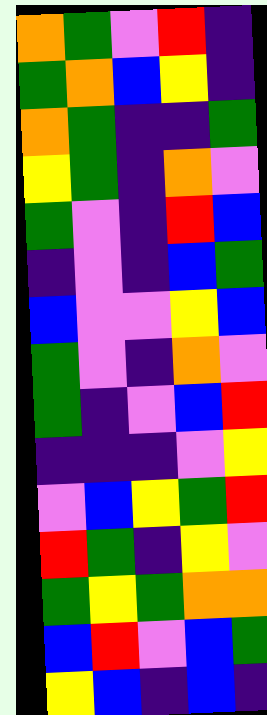[["orange", "green", "violet", "red", "indigo"], ["green", "orange", "blue", "yellow", "indigo"], ["orange", "green", "indigo", "indigo", "green"], ["yellow", "green", "indigo", "orange", "violet"], ["green", "violet", "indigo", "red", "blue"], ["indigo", "violet", "indigo", "blue", "green"], ["blue", "violet", "violet", "yellow", "blue"], ["green", "violet", "indigo", "orange", "violet"], ["green", "indigo", "violet", "blue", "red"], ["indigo", "indigo", "indigo", "violet", "yellow"], ["violet", "blue", "yellow", "green", "red"], ["red", "green", "indigo", "yellow", "violet"], ["green", "yellow", "green", "orange", "orange"], ["blue", "red", "violet", "blue", "green"], ["yellow", "blue", "indigo", "blue", "indigo"]]